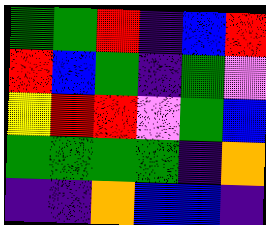[["green", "green", "red", "indigo", "blue", "red"], ["red", "blue", "green", "indigo", "green", "violet"], ["yellow", "red", "red", "violet", "green", "blue"], ["green", "green", "green", "green", "indigo", "orange"], ["indigo", "indigo", "orange", "blue", "blue", "indigo"]]